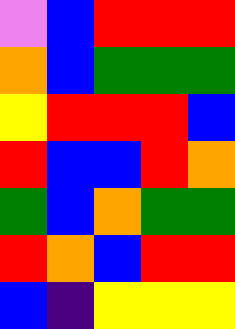[["violet", "blue", "red", "red", "red"], ["orange", "blue", "green", "green", "green"], ["yellow", "red", "red", "red", "blue"], ["red", "blue", "blue", "red", "orange"], ["green", "blue", "orange", "green", "green"], ["red", "orange", "blue", "red", "red"], ["blue", "indigo", "yellow", "yellow", "yellow"]]